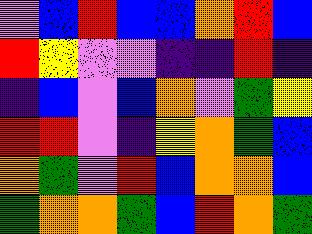[["violet", "blue", "red", "blue", "blue", "orange", "red", "blue"], ["red", "yellow", "violet", "violet", "indigo", "indigo", "red", "indigo"], ["indigo", "blue", "violet", "blue", "orange", "violet", "green", "yellow"], ["red", "red", "violet", "indigo", "yellow", "orange", "green", "blue"], ["orange", "green", "violet", "red", "blue", "orange", "orange", "blue"], ["green", "orange", "orange", "green", "blue", "red", "orange", "green"]]